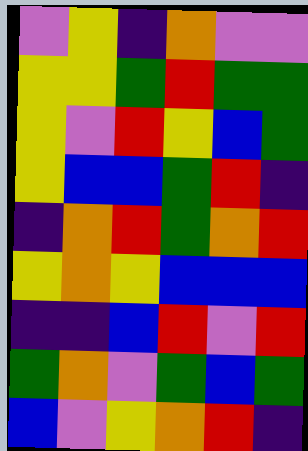[["violet", "yellow", "indigo", "orange", "violet", "violet"], ["yellow", "yellow", "green", "red", "green", "green"], ["yellow", "violet", "red", "yellow", "blue", "green"], ["yellow", "blue", "blue", "green", "red", "indigo"], ["indigo", "orange", "red", "green", "orange", "red"], ["yellow", "orange", "yellow", "blue", "blue", "blue"], ["indigo", "indigo", "blue", "red", "violet", "red"], ["green", "orange", "violet", "green", "blue", "green"], ["blue", "violet", "yellow", "orange", "red", "indigo"]]